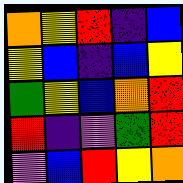[["orange", "yellow", "red", "indigo", "blue"], ["yellow", "blue", "indigo", "blue", "yellow"], ["green", "yellow", "blue", "orange", "red"], ["red", "indigo", "violet", "green", "red"], ["violet", "blue", "red", "yellow", "orange"]]